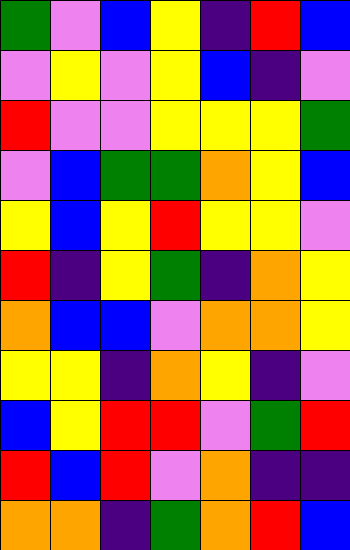[["green", "violet", "blue", "yellow", "indigo", "red", "blue"], ["violet", "yellow", "violet", "yellow", "blue", "indigo", "violet"], ["red", "violet", "violet", "yellow", "yellow", "yellow", "green"], ["violet", "blue", "green", "green", "orange", "yellow", "blue"], ["yellow", "blue", "yellow", "red", "yellow", "yellow", "violet"], ["red", "indigo", "yellow", "green", "indigo", "orange", "yellow"], ["orange", "blue", "blue", "violet", "orange", "orange", "yellow"], ["yellow", "yellow", "indigo", "orange", "yellow", "indigo", "violet"], ["blue", "yellow", "red", "red", "violet", "green", "red"], ["red", "blue", "red", "violet", "orange", "indigo", "indigo"], ["orange", "orange", "indigo", "green", "orange", "red", "blue"]]